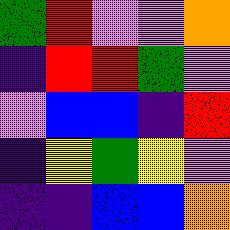[["green", "red", "violet", "violet", "orange"], ["indigo", "red", "red", "green", "violet"], ["violet", "blue", "blue", "indigo", "red"], ["indigo", "yellow", "green", "yellow", "violet"], ["indigo", "indigo", "blue", "blue", "orange"]]